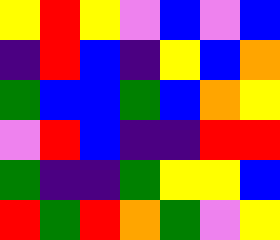[["yellow", "red", "yellow", "violet", "blue", "violet", "blue"], ["indigo", "red", "blue", "indigo", "yellow", "blue", "orange"], ["green", "blue", "blue", "green", "blue", "orange", "yellow"], ["violet", "red", "blue", "indigo", "indigo", "red", "red"], ["green", "indigo", "indigo", "green", "yellow", "yellow", "blue"], ["red", "green", "red", "orange", "green", "violet", "yellow"]]